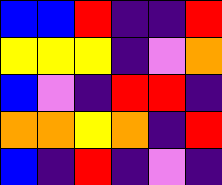[["blue", "blue", "red", "indigo", "indigo", "red"], ["yellow", "yellow", "yellow", "indigo", "violet", "orange"], ["blue", "violet", "indigo", "red", "red", "indigo"], ["orange", "orange", "yellow", "orange", "indigo", "red"], ["blue", "indigo", "red", "indigo", "violet", "indigo"]]